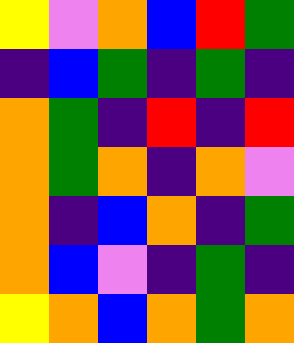[["yellow", "violet", "orange", "blue", "red", "green"], ["indigo", "blue", "green", "indigo", "green", "indigo"], ["orange", "green", "indigo", "red", "indigo", "red"], ["orange", "green", "orange", "indigo", "orange", "violet"], ["orange", "indigo", "blue", "orange", "indigo", "green"], ["orange", "blue", "violet", "indigo", "green", "indigo"], ["yellow", "orange", "blue", "orange", "green", "orange"]]